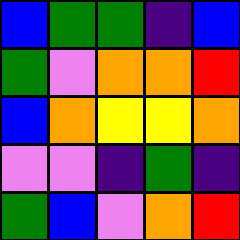[["blue", "green", "green", "indigo", "blue"], ["green", "violet", "orange", "orange", "red"], ["blue", "orange", "yellow", "yellow", "orange"], ["violet", "violet", "indigo", "green", "indigo"], ["green", "blue", "violet", "orange", "red"]]